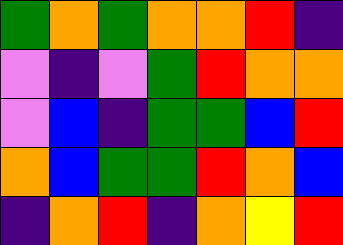[["green", "orange", "green", "orange", "orange", "red", "indigo"], ["violet", "indigo", "violet", "green", "red", "orange", "orange"], ["violet", "blue", "indigo", "green", "green", "blue", "red"], ["orange", "blue", "green", "green", "red", "orange", "blue"], ["indigo", "orange", "red", "indigo", "orange", "yellow", "red"]]